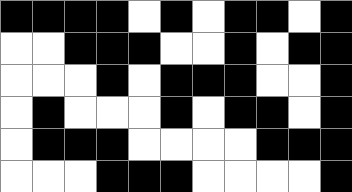[["black", "black", "black", "black", "white", "black", "white", "black", "black", "white", "black"], ["white", "white", "black", "black", "black", "white", "white", "black", "white", "black", "black"], ["white", "white", "white", "black", "white", "black", "black", "black", "white", "white", "black"], ["white", "black", "white", "white", "white", "black", "white", "black", "black", "white", "black"], ["white", "black", "black", "black", "white", "white", "white", "white", "black", "black", "black"], ["white", "white", "white", "black", "black", "black", "white", "white", "white", "white", "black"]]